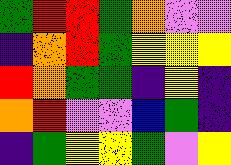[["green", "red", "red", "green", "orange", "violet", "violet"], ["indigo", "orange", "red", "green", "yellow", "yellow", "yellow"], ["red", "orange", "green", "green", "indigo", "yellow", "indigo"], ["orange", "red", "violet", "violet", "blue", "green", "indigo"], ["indigo", "green", "yellow", "yellow", "green", "violet", "yellow"]]